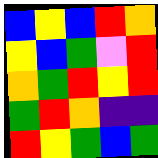[["blue", "yellow", "blue", "red", "orange"], ["yellow", "blue", "green", "violet", "red"], ["orange", "green", "red", "yellow", "red"], ["green", "red", "orange", "indigo", "indigo"], ["red", "yellow", "green", "blue", "green"]]